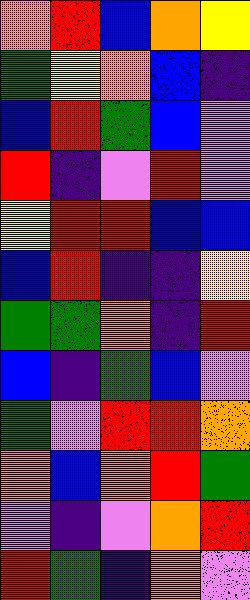[["orange", "red", "blue", "orange", "yellow"], ["green", "yellow", "orange", "blue", "indigo"], ["blue", "red", "green", "blue", "violet"], ["red", "indigo", "violet", "red", "violet"], ["yellow", "red", "red", "blue", "blue"], ["blue", "red", "indigo", "indigo", "yellow"], ["green", "green", "orange", "indigo", "red"], ["blue", "indigo", "green", "blue", "violet"], ["green", "violet", "red", "red", "orange"], ["orange", "blue", "orange", "red", "green"], ["violet", "indigo", "violet", "orange", "red"], ["red", "green", "indigo", "orange", "violet"]]